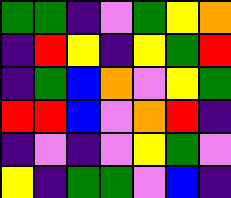[["green", "green", "indigo", "violet", "green", "yellow", "orange"], ["indigo", "red", "yellow", "indigo", "yellow", "green", "red"], ["indigo", "green", "blue", "orange", "violet", "yellow", "green"], ["red", "red", "blue", "violet", "orange", "red", "indigo"], ["indigo", "violet", "indigo", "violet", "yellow", "green", "violet"], ["yellow", "indigo", "green", "green", "violet", "blue", "indigo"]]